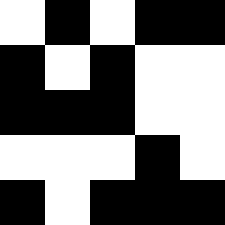[["white", "black", "white", "black", "black"], ["black", "white", "black", "white", "white"], ["black", "black", "black", "white", "white"], ["white", "white", "white", "black", "white"], ["black", "white", "black", "black", "black"]]